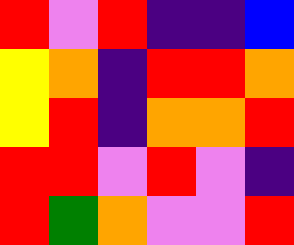[["red", "violet", "red", "indigo", "indigo", "blue"], ["yellow", "orange", "indigo", "red", "red", "orange"], ["yellow", "red", "indigo", "orange", "orange", "red"], ["red", "red", "violet", "red", "violet", "indigo"], ["red", "green", "orange", "violet", "violet", "red"]]